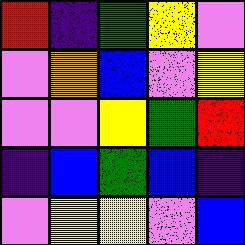[["red", "indigo", "green", "yellow", "violet"], ["violet", "orange", "blue", "violet", "yellow"], ["violet", "violet", "yellow", "green", "red"], ["indigo", "blue", "green", "blue", "indigo"], ["violet", "yellow", "yellow", "violet", "blue"]]